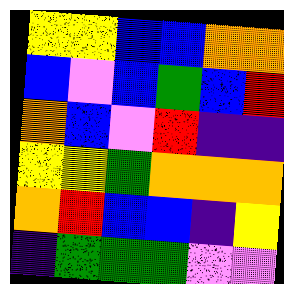[["yellow", "yellow", "blue", "blue", "orange", "orange"], ["blue", "violet", "blue", "green", "blue", "red"], ["orange", "blue", "violet", "red", "indigo", "indigo"], ["yellow", "yellow", "green", "orange", "orange", "orange"], ["orange", "red", "blue", "blue", "indigo", "yellow"], ["indigo", "green", "green", "green", "violet", "violet"]]